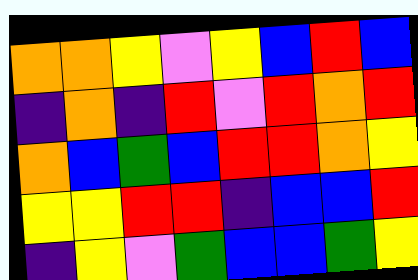[["orange", "orange", "yellow", "violet", "yellow", "blue", "red", "blue"], ["indigo", "orange", "indigo", "red", "violet", "red", "orange", "red"], ["orange", "blue", "green", "blue", "red", "red", "orange", "yellow"], ["yellow", "yellow", "red", "red", "indigo", "blue", "blue", "red"], ["indigo", "yellow", "violet", "green", "blue", "blue", "green", "yellow"]]